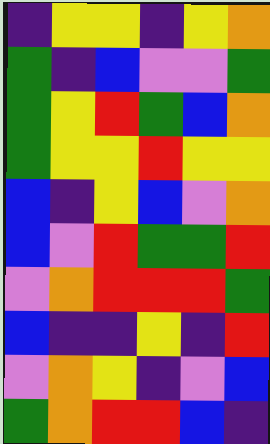[["indigo", "yellow", "yellow", "indigo", "yellow", "orange"], ["green", "indigo", "blue", "violet", "violet", "green"], ["green", "yellow", "red", "green", "blue", "orange"], ["green", "yellow", "yellow", "red", "yellow", "yellow"], ["blue", "indigo", "yellow", "blue", "violet", "orange"], ["blue", "violet", "red", "green", "green", "red"], ["violet", "orange", "red", "red", "red", "green"], ["blue", "indigo", "indigo", "yellow", "indigo", "red"], ["violet", "orange", "yellow", "indigo", "violet", "blue"], ["green", "orange", "red", "red", "blue", "indigo"]]